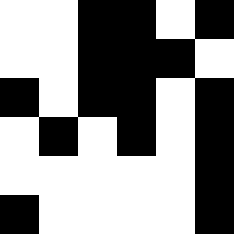[["white", "white", "black", "black", "white", "black"], ["white", "white", "black", "black", "black", "white"], ["black", "white", "black", "black", "white", "black"], ["white", "black", "white", "black", "white", "black"], ["white", "white", "white", "white", "white", "black"], ["black", "white", "white", "white", "white", "black"]]